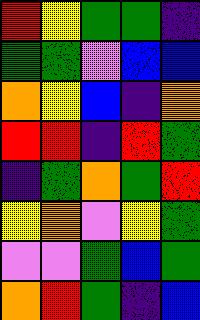[["red", "yellow", "green", "green", "indigo"], ["green", "green", "violet", "blue", "blue"], ["orange", "yellow", "blue", "indigo", "orange"], ["red", "red", "indigo", "red", "green"], ["indigo", "green", "orange", "green", "red"], ["yellow", "orange", "violet", "yellow", "green"], ["violet", "violet", "green", "blue", "green"], ["orange", "red", "green", "indigo", "blue"]]